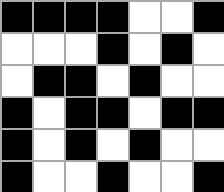[["black", "black", "black", "black", "white", "white", "black"], ["white", "white", "white", "black", "white", "black", "white"], ["white", "black", "black", "white", "black", "white", "white"], ["black", "white", "black", "black", "white", "black", "black"], ["black", "white", "black", "white", "black", "white", "white"], ["black", "white", "white", "black", "white", "white", "black"]]